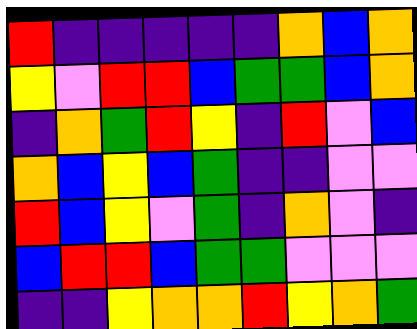[["red", "indigo", "indigo", "indigo", "indigo", "indigo", "orange", "blue", "orange"], ["yellow", "violet", "red", "red", "blue", "green", "green", "blue", "orange"], ["indigo", "orange", "green", "red", "yellow", "indigo", "red", "violet", "blue"], ["orange", "blue", "yellow", "blue", "green", "indigo", "indigo", "violet", "violet"], ["red", "blue", "yellow", "violet", "green", "indigo", "orange", "violet", "indigo"], ["blue", "red", "red", "blue", "green", "green", "violet", "violet", "violet"], ["indigo", "indigo", "yellow", "orange", "orange", "red", "yellow", "orange", "green"]]